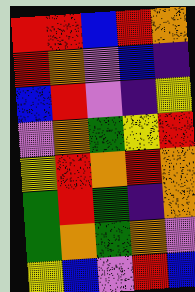[["red", "red", "blue", "red", "orange"], ["red", "orange", "violet", "blue", "indigo"], ["blue", "red", "violet", "indigo", "yellow"], ["violet", "orange", "green", "yellow", "red"], ["yellow", "red", "orange", "red", "orange"], ["green", "red", "green", "indigo", "orange"], ["green", "orange", "green", "orange", "violet"], ["yellow", "blue", "violet", "red", "blue"]]